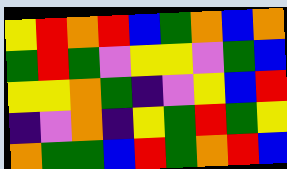[["yellow", "red", "orange", "red", "blue", "green", "orange", "blue", "orange"], ["green", "red", "green", "violet", "yellow", "yellow", "violet", "green", "blue"], ["yellow", "yellow", "orange", "green", "indigo", "violet", "yellow", "blue", "red"], ["indigo", "violet", "orange", "indigo", "yellow", "green", "red", "green", "yellow"], ["orange", "green", "green", "blue", "red", "green", "orange", "red", "blue"]]